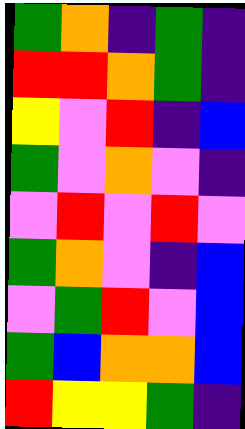[["green", "orange", "indigo", "green", "indigo"], ["red", "red", "orange", "green", "indigo"], ["yellow", "violet", "red", "indigo", "blue"], ["green", "violet", "orange", "violet", "indigo"], ["violet", "red", "violet", "red", "violet"], ["green", "orange", "violet", "indigo", "blue"], ["violet", "green", "red", "violet", "blue"], ["green", "blue", "orange", "orange", "blue"], ["red", "yellow", "yellow", "green", "indigo"]]